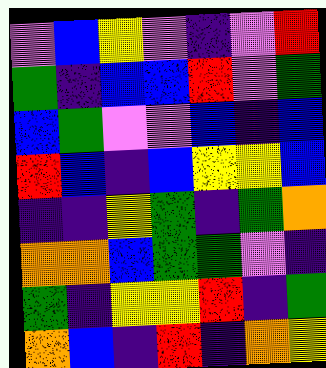[["violet", "blue", "yellow", "violet", "indigo", "violet", "red"], ["green", "indigo", "blue", "blue", "red", "violet", "green"], ["blue", "green", "violet", "violet", "blue", "indigo", "blue"], ["red", "blue", "indigo", "blue", "yellow", "yellow", "blue"], ["indigo", "indigo", "yellow", "green", "indigo", "green", "orange"], ["orange", "orange", "blue", "green", "green", "violet", "indigo"], ["green", "indigo", "yellow", "yellow", "red", "indigo", "green"], ["orange", "blue", "indigo", "red", "indigo", "orange", "yellow"]]